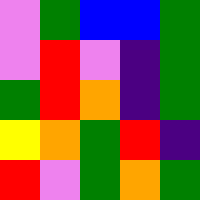[["violet", "green", "blue", "blue", "green"], ["violet", "red", "violet", "indigo", "green"], ["green", "red", "orange", "indigo", "green"], ["yellow", "orange", "green", "red", "indigo"], ["red", "violet", "green", "orange", "green"]]